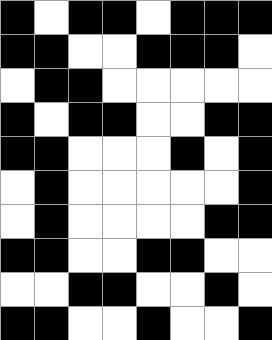[["black", "white", "black", "black", "white", "black", "black", "black"], ["black", "black", "white", "white", "black", "black", "black", "white"], ["white", "black", "black", "white", "white", "white", "white", "white"], ["black", "white", "black", "black", "white", "white", "black", "black"], ["black", "black", "white", "white", "white", "black", "white", "black"], ["white", "black", "white", "white", "white", "white", "white", "black"], ["white", "black", "white", "white", "white", "white", "black", "black"], ["black", "black", "white", "white", "black", "black", "white", "white"], ["white", "white", "black", "black", "white", "white", "black", "white"], ["black", "black", "white", "white", "black", "white", "white", "black"]]